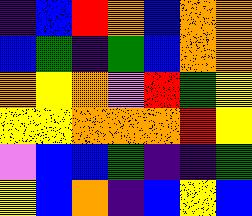[["indigo", "blue", "red", "orange", "blue", "orange", "orange"], ["blue", "green", "indigo", "green", "blue", "orange", "orange"], ["orange", "yellow", "orange", "violet", "red", "green", "yellow"], ["yellow", "yellow", "orange", "orange", "orange", "red", "yellow"], ["violet", "blue", "blue", "green", "indigo", "indigo", "green"], ["yellow", "blue", "orange", "indigo", "blue", "yellow", "blue"]]